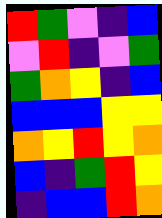[["red", "green", "violet", "indigo", "blue"], ["violet", "red", "indigo", "violet", "green"], ["green", "orange", "yellow", "indigo", "blue"], ["blue", "blue", "blue", "yellow", "yellow"], ["orange", "yellow", "red", "yellow", "orange"], ["blue", "indigo", "green", "red", "yellow"], ["indigo", "blue", "blue", "red", "orange"]]